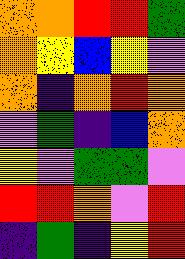[["orange", "orange", "red", "red", "green"], ["orange", "yellow", "blue", "yellow", "violet"], ["orange", "indigo", "orange", "red", "orange"], ["violet", "green", "indigo", "blue", "orange"], ["yellow", "violet", "green", "green", "violet"], ["red", "red", "orange", "violet", "red"], ["indigo", "green", "indigo", "yellow", "red"]]